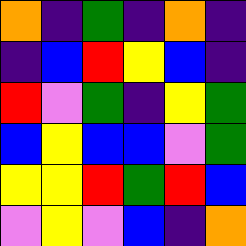[["orange", "indigo", "green", "indigo", "orange", "indigo"], ["indigo", "blue", "red", "yellow", "blue", "indigo"], ["red", "violet", "green", "indigo", "yellow", "green"], ["blue", "yellow", "blue", "blue", "violet", "green"], ["yellow", "yellow", "red", "green", "red", "blue"], ["violet", "yellow", "violet", "blue", "indigo", "orange"]]